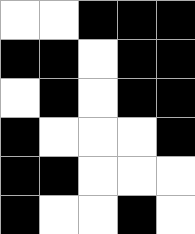[["white", "white", "black", "black", "black"], ["black", "black", "white", "black", "black"], ["white", "black", "white", "black", "black"], ["black", "white", "white", "white", "black"], ["black", "black", "white", "white", "white"], ["black", "white", "white", "black", "white"]]